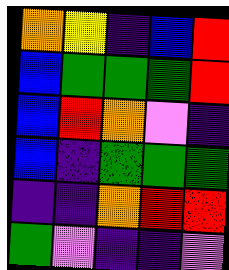[["orange", "yellow", "indigo", "blue", "red"], ["blue", "green", "green", "green", "red"], ["blue", "red", "orange", "violet", "indigo"], ["blue", "indigo", "green", "green", "green"], ["indigo", "indigo", "orange", "red", "red"], ["green", "violet", "indigo", "indigo", "violet"]]